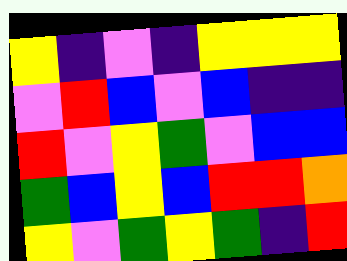[["yellow", "indigo", "violet", "indigo", "yellow", "yellow", "yellow"], ["violet", "red", "blue", "violet", "blue", "indigo", "indigo"], ["red", "violet", "yellow", "green", "violet", "blue", "blue"], ["green", "blue", "yellow", "blue", "red", "red", "orange"], ["yellow", "violet", "green", "yellow", "green", "indigo", "red"]]